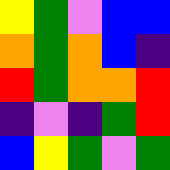[["yellow", "green", "violet", "blue", "blue"], ["orange", "green", "orange", "blue", "indigo"], ["red", "green", "orange", "orange", "red"], ["indigo", "violet", "indigo", "green", "red"], ["blue", "yellow", "green", "violet", "green"]]